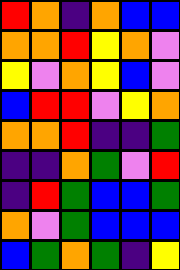[["red", "orange", "indigo", "orange", "blue", "blue"], ["orange", "orange", "red", "yellow", "orange", "violet"], ["yellow", "violet", "orange", "yellow", "blue", "violet"], ["blue", "red", "red", "violet", "yellow", "orange"], ["orange", "orange", "red", "indigo", "indigo", "green"], ["indigo", "indigo", "orange", "green", "violet", "red"], ["indigo", "red", "green", "blue", "blue", "green"], ["orange", "violet", "green", "blue", "blue", "blue"], ["blue", "green", "orange", "green", "indigo", "yellow"]]